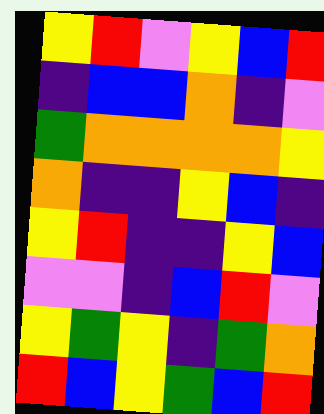[["yellow", "red", "violet", "yellow", "blue", "red"], ["indigo", "blue", "blue", "orange", "indigo", "violet"], ["green", "orange", "orange", "orange", "orange", "yellow"], ["orange", "indigo", "indigo", "yellow", "blue", "indigo"], ["yellow", "red", "indigo", "indigo", "yellow", "blue"], ["violet", "violet", "indigo", "blue", "red", "violet"], ["yellow", "green", "yellow", "indigo", "green", "orange"], ["red", "blue", "yellow", "green", "blue", "red"]]